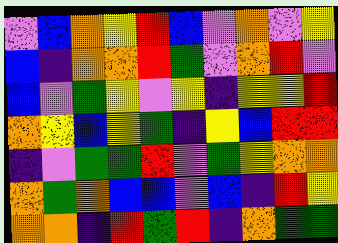[["violet", "blue", "orange", "yellow", "red", "blue", "violet", "orange", "violet", "yellow"], ["blue", "indigo", "orange", "orange", "red", "green", "violet", "orange", "red", "violet"], ["blue", "violet", "green", "yellow", "violet", "yellow", "indigo", "yellow", "yellow", "red"], ["orange", "yellow", "blue", "yellow", "green", "indigo", "yellow", "blue", "red", "red"], ["indigo", "violet", "green", "green", "red", "violet", "green", "yellow", "orange", "orange"], ["orange", "green", "orange", "blue", "blue", "violet", "blue", "indigo", "red", "yellow"], ["orange", "orange", "indigo", "red", "green", "red", "indigo", "orange", "green", "green"]]